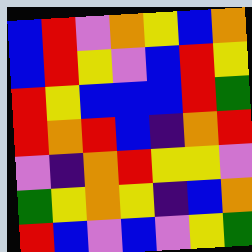[["blue", "red", "violet", "orange", "yellow", "blue", "orange"], ["blue", "red", "yellow", "violet", "blue", "red", "yellow"], ["red", "yellow", "blue", "blue", "blue", "red", "green"], ["red", "orange", "red", "blue", "indigo", "orange", "red"], ["violet", "indigo", "orange", "red", "yellow", "yellow", "violet"], ["green", "yellow", "orange", "yellow", "indigo", "blue", "orange"], ["red", "blue", "violet", "blue", "violet", "yellow", "green"]]